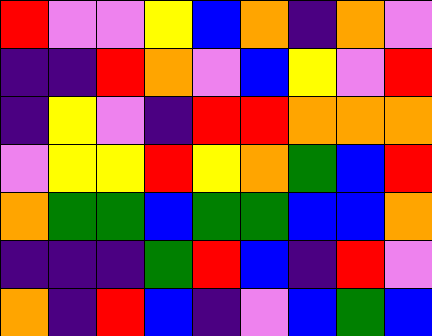[["red", "violet", "violet", "yellow", "blue", "orange", "indigo", "orange", "violet"], ["indigo", "indigo", "red", "orange", "violet", "blue", "yellow", "violet", "red"], ["indigo", "yellow", "violet", "indigo", "red", "red", "orange", "orange", "orange"], ["violet", "yellow", "yellow", "red", "yellow", "orange", "green", "blue", "red"], ["orange", "green", "green", "blue", "green", "green", "blue", "blue", "orange"], ["indigo", "indigo", "indigo", "green", "red", "blue", "indigo", "red", "violet"], ["orange", "indigo", "red", "blue", "indigo", "violet", "blue", "green", "blue"]]